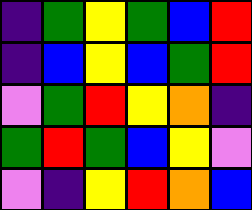[["indigo", "green", "yellow", "green", "blue", "red"], ["indigo", "blue", "yellow", "blue", "green", "red"], ["violet", "green", "red", "yellow", "orange", "indigo"], ["green", "red", "green", "blue", "yellow", "violet"], ["violet", "indigo", "yellow", "red", "orange", "blue"]]